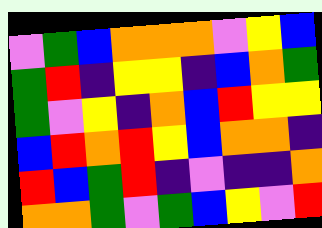[["violet", "green", "blue", "orange", "orange", "orange", "violet", "yellow", "blue"], ["green", "red", "indigo", "yellow", "yellow", "indigo", "blue", "orange", "green"], ["green", "violet", "yellow", "indigo", "orange", "blue", "red", "yellow", "yellow"], ["blue", "red", "orange", "red", "yellow", "blue", "orange", "orange", "indigo"], ["red", "blue", "green", "red", "indigo", "violet", "indigo", "indigo", "orange"], ["orange", "orange", "green", "violet", "green", "blue", "yellow", "violet", "red"]]